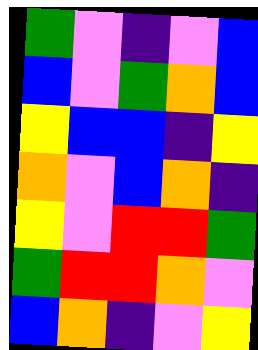[["green", "violet", "indigo", "violet", "blue"], ["blue", "violet", "green", "orange", "blue"], ["yellow", "blue", "blue", "indigo", "yellow"], ["orange", "violet", "blue", "orange", "indigo"], ["yellow", "violet", "red", "red", "green"], ["green", "red", "red", "orange", "violet"], ["blue", "orange", "indigo", "violet", "yellow"]]